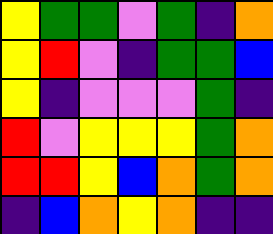[["yellow", "green", "green", "violet", "green", "indigo", "orange"], ["yellow", "red", "violet", "indigo", "green", "green", "blue"], ["yellow", "indigo", "violet", "violet", "violet", "green", "indigo"], ["red", "violet", "yellow", "yellow", "yellow", "green", "orange"], ["red", "red", "yellow", "blue", "orange", "green", "orange"], ["indigo", "blue", "orange", "yellow", "orange", "indigo", "indigo"]]